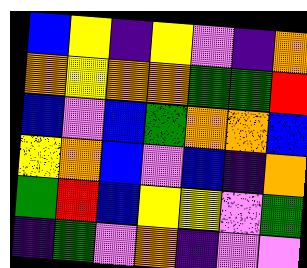[["blue", "yellow", "indigo", "yellow", "violet", "indigo", "orange"], ["orange", "yellow", "orange", "orange", "green", "green", "red"], ["blue", "violet", "blue", "green", "orange", "orange", "blue"], ["yellow", "orange", "blue", "violet", "blue", "indigo", "orange"], ["green", "red", "blue", "yellow", "yellow", "violet", "green"], ["indigo", "green", "violet", "orange", "indigo", "violet", "violet"]]